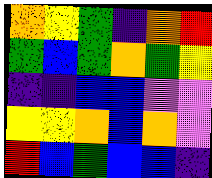[["orange", "yellow", "green", "indigo", "orange", "red"], ["green", "blue", "green", "orange", "green", "yellow"], ["indigo", "indigo", "blue", "blue", "violet", "violet"], ["yellow", "yellow", "orange", "blue", "orange", "violet"], ["red", "blue", "green", "blue", "blue", "indigo"]]